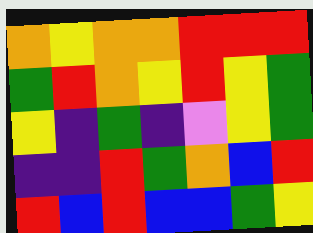[["orange", "yellow", "orange", "orange", "red", "red", "red"], ["green", "red", "orange", "yellow", "red", "yellow", "green"], ["yellow", "indigo", "green", "indigo", "violet", "yellow", "green"], ["indigo", "indigo", "red", "green", "orange", "blue", "red"], ["red", "blue", "red", "blue", "blue", "green", "yellow"]]